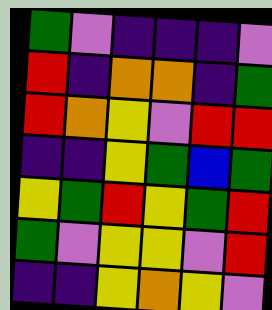[["green", "violet", "indigo", "indigo", "indigo", "violet"], ["red", "indigo", "orange", "orange", "indigo", "green"], ["red", "orange", "yellow", "violet", "red", "red"], ["indigo", "indigo", "yellow", "green", "blue", "green"], ["yellow", "green", "red", "yellow", "green", "red"], ["green", "violet", "yellow", "yellow", "violet", "red"], ["indigo", "indigo", "yellow", "orange", "yellow", "violet"]]